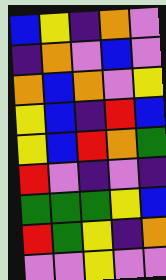[["blue", "yellow", "indigo", "orange", "violet"], ["indigo", "orange", "violet", "blue", "violet"], ["orange", "blue", "orange", "violet", "yellow"], ["yellow", "blue", "indigo", "red", "blue"], ["yellow", "blue", "red", "orange", "green"], ["red", "violet", "indigo", "violet", "indigo"], ["green", "green", "green", "yellow", "blue"], ["red", "green", "yellow", "indigo", "orange"], ["violet", "violet", "yellow", "violet", "violet"]]